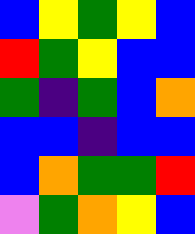[["blue", "yellow", "green", "yellow", "blue"], ["red", "green", "yellow", "blue", "blue"], ["green", "indigo", "green", "blue", "orange"], ["blue", "blue", "indigo", "blue", "blue"], ["blue", "orange", "green", "green", "red"], ["violet", "green", "orange", "yellow", "blue"]]